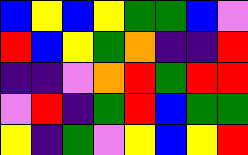[["blue", "yellow", "blue", "yellow", "green", "green", "blue", "violet"], ["red", "blue", "yellow", "green", "orange", "indigo", "indigo", "red"], ["indigo", "indigo", "violet", "orange", "red", "green", "red", "red"], ["violet", "red", "indigo", "green", "red", "blue", "green", "green"], ["yellow", "indigo", "green", "violet", "yellow", "blue", "yellow", "red"]]